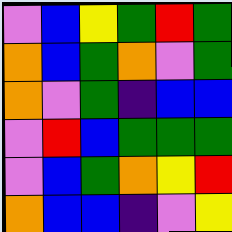[["violet", "blue", "yellow", "green", "red", "green"], ["orange", "blue", "green", "orange", "violet", "green"], ["orange", "violet", "green", "indigo", "blue", "blue"], ["violet", "red", "blue", "green", "green", "green"], ["violet", "blue", "green", "orange", "yellow", "red"], ["orange", "blue", "blue", "indigo", "violet", "yellow"]]